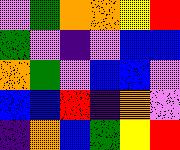[["violet", "green", "orange", "orange", "yellow", "red"], ["green", "violet", "indigo", "violet", "blue", "blue"], ["orange", "green", "violet", "blue", "blue", "violet"], ["blue", "blue", "red", "indigo", "orange", "violet"], ["indigo", "orange", "blue", "green", "yellow", "red"]]